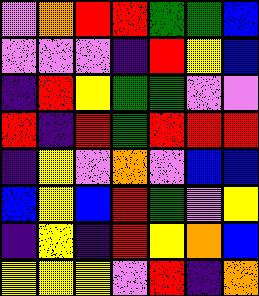[["violet", "orange", "red", "red", "green", "green", "blue"], ["violet", "violet", "violet", "indigo", "red", "yellow", "blue"], ["indigo", "red", "yellow", "green", "green", "violet", "violet"], ["red", "indigo", "red", "green", "red", "red", "red"], ["indigo", "yellow", "violet", "orange", "violet", "blue", "blue"], ["blue", "yellow", "blue", "red", "green", "violet", "yellow"], ["indigo", "yellow", "indigo", "red", "yellow", "orange", "blue"], ["yellow", "yellow", "yellow", "violet", "red", "indigo", "orange"]]